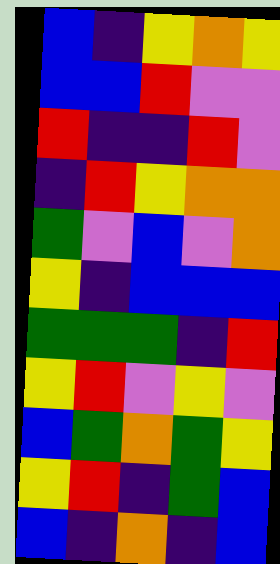[["blue", "indigo", "yellow", "orange", "yellow"], ["blue", "blue", "red", "violet", "violet"], ["red", "indigo", "indigo", "red", "violet"], ["indigo", "red", "yellow", "orange", "orange"], ["green", "violet", "blue", "violet", "orange"], ["yellow", "indigo", "blue", "blue", "blue"], ["green", "green", "green", "indigo", "red"], ["yellow", "red", "violet", "yellow", "violet"], ["blue", "green", "orange", "green", "yellow"], ["yellow", "red", "indigo", "green", "blue"], ["blue", "indigo", "orange", "indigo", "blue"]]